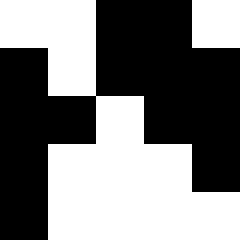[["white", "white", "black", "black", "white"], ["black", "white", "black", "black", "black"], ["black", "black", "white", "black", "black"], ["black", "white", "white", "white", "black"], ["black", "white", "white", "white", "white"]]